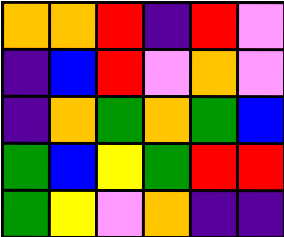[["orange", "orange", "red", "indigo", "red", "violet"], ["indigo", "blue", "red", "violet", "orange", "violet"], ["indigo", "orange", "green", "orange", "green", "blue"], ["green", "blue", "yellow", "green", "red", "red"], ["green", "yellow", "violet", "orange", "indigo", "indigo"]]